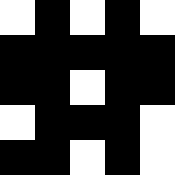[["white", "black", "white", "black", "white"], ["black", "black", "black", "black", "black"], ["black", "black", "white", "black", "black"], ["white", "black", "black", "black", "white"], ["black", "black", "white", "black", "white"]]